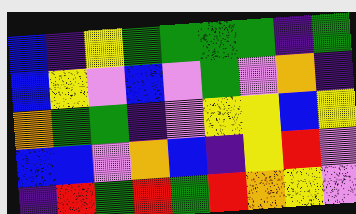[["blue", "indigo", "yellow", "green", "green", "green", "green", "indigo", "green"], ["blue", "yellow", "violet", "blue", "violet", "green", "violet", "orange", "indigo"], ["orange", "green", "green", "indigo", "violet", "yellow", "yellow", "blue", "yellow"], ["blue", "blue", "violet", "orange", "blue", "indigo", "yellow", "red", "violet"], ["indigo", "red", "green", "red", "green", "red", "orange", "yellow", "violet"]]